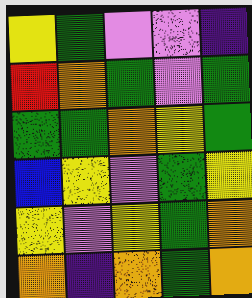[["yellow", "green", "violet", "violet", "indigo"], ["red", "orange", "green", "violet", "green"], ["green", "green", "orange", "yellow", "green"], ["blue", "yellow", "violet", "green", "yellow"], ["yellow", "violet", "yellow", "green", "orange"], ["orange", "indigo", "orange", "green", "orange"]]